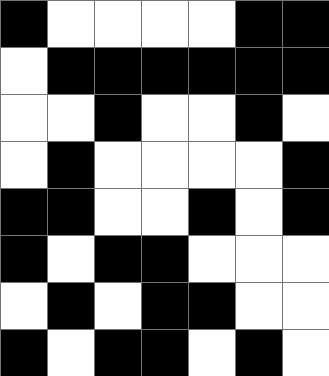[["black", "white", "white", "white", "white", "black", "black"], ["white", "black", "black", "black", "black", "black", "black"], ["white", "white", "black", "white", "white", "black", "white"], ["white", "black", "white", "white", "white", "white", "black"], ["black", "black", "white", "white", "black", "white", "black"], ["black", "white", "black", "black", "white", "white", "white"], ["white", "black", "white", "black", "black", "white", "white"], ["black", "white", "black", "black", "white", "black", "white"]]